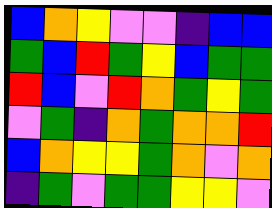[["blue", "orange", "yellow", "violet", "violet", "indigo", "blue", "blue"], ["green", "blue", "red", "green", "yellow", "blue", "green", "green"], ["red", "blue", "violet", "red", "orange", "green", "yellow", "green"], ["violet", "green", "indigo", "orange", "green", "orange", "orange", "red"], ["blue", "orange", "yellow", "yellow", "green", "orange", "violet", "orange"], ["indigo", "green", "violet", "green", "green", "yellow", "yellow", "violet"]]